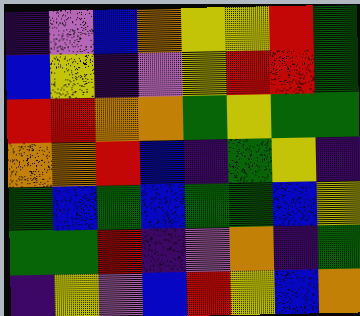[["indigo", "violet", "blue", "orange", "yellow", "yellow", "red", "green"], ["blue", "yellow", "indigo", "violet", "yellow", "red", "red", "green"], ["red", "red", "orange", "orange", "green", "yellow", "green", "green"], ["orange", "orange", "red", "blue", "indigo", "green", "yellow", "indigo"], ["green", "blue", "green", "blue", "green", "green", "blue", "yellow"], ["green", "green", "red", "indigo", "violet", "orange", "indigo", "green"], ["indigo", "yellow", "violet", "blue", "red", "yellow", "blue", "orange"]]